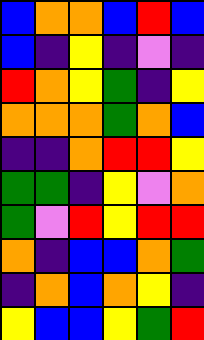[["blue", "orange", "orange", "blue", "red", "blue"], ["blue", "indigo", "yellow", "indigo", "violet", "indigo"], ["red", "orange", "yellow", "green", "indigo", "yellow"], ["orange", "orange", "orange", "green", "orange", "blue"], ["indigo", "indigo", "orange", "red", "red", "yellow"], ["green", "green", "indigo", "yellow", "violet", "orange"], ["green", "violet", "red", "yellow", "red", "red"], ["orange", "indigo", "blue", "blue", "orange", "green"], ["indigo", "orange", "blue", "orange", "yellow", "indigo"], ["yellow", "blue", "blue", "yellow", "green", "red"]]